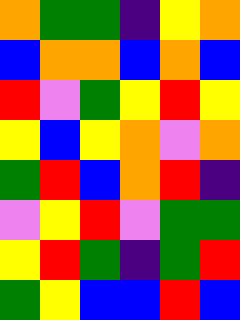[["orange", "green", "green", "indigo", "yellow", "orange"], ["blue", "orange", "orange", "blue", "orange", "blue"], ["red", "violet", "green", "yellow", "red", "yellow"], ["yellow", "blue", "yellow", "orange", "violet", "orange"], ["green", "red", "blue", "orange", "red", "indigo"], ["violet", "yellow", "red", "violet", "green", "green"], ["yellow", "red", "green", "indigo", "green", "red"], ["green", "yellow", "blue", "blue", "red", "blue"]]